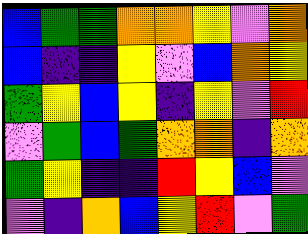[["blue", "green", "green", "orange", "orange", "yellow", "violet", "orange"], ["blue", "indigo", "indigo", "yellow", "violet", "blue", "orange", "yellow"], ["green", "yellow", "blue", "yellow", "indigo", "yellow", "violet", "red"], ["violet", "green", "blue", "green", "orange", "orange", "indigo", "orange"], ["green", "yellow", "indigo", "indigo", "red", "yellow", "blue", "violet"], ["violet", "indigo", "orange", "blue", "yellow", "red", "violet", "green"]]